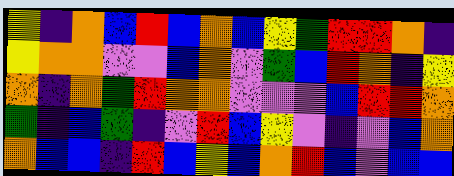[["yellow", "indigo", "orange", "blue", "red", "blue", "orange", "blue", "yellow", "green", "red", "red", "orange", "indigo"], ["yellow", "orange", "orange", "violet", "violet", "blue", "orange", "violet", "green", "blue", "red", "orange", "indigo", "yellow"], ["orange", "indigo", "orange", "green", "red", "orange", "orange", "violet", "violet", "violet", "blue", "red", "red", "orange"], ["green", "indigo", "blue", "green", "indigo", "violet", "red", "blue", "yellow", "violet", "indigo", "violet", "blue", "orange"], ["orange", "blue", "blue", "indigo", "red", "blue", "yellow", "blue", "orange", "red", "blue", "violet", "blue", "blue"]]